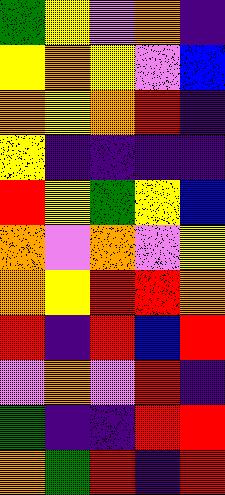[["green", "yellow", "violet", "orange", "indigo"], ["yellow", "orange", "yellow", "violet", "blue"], ["orange", "yellow", "orange", "red", "indigo"], ["yellow", "indigo", "indigo", "indigo", "indigo"], ["red", "yellow", "green", "yellow", "blue"], ["orange", "violet", "orange", "violet", "yellow"], ["orange", "yellow", "red", "red", "orange"], ["red", "indigo", "red", "blue", "red"], ["violet", "orange", "violet", "red", "indigo"], ["green", "indigo", "indigo", "red", "red"], ["orange", "green", "red", "indigo", "red"]]